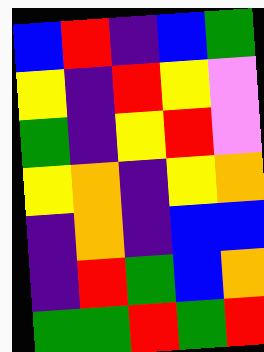[["blue", "red", "indigo", "blue", "green"], ["yellow", "indigo", "red", "yellow", "violet"], ["green", "indigo", "yellow", "red", "violet"], ["yellow", "orange", "indigo", "yellow", "orange"], ["indigo", "orange", "indigo", "blue", "blue"], ["indigo", "red", "green", "blue", "orange"], ["green", "green", "red", "green", "red"]]